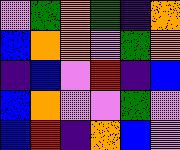[["violet", "green", "orange", "green", "indigo", "orange"], ["blue", "orange", "orange", "violet", "green", "orange"], ["indigo", "blue", "violet", "red", "indigo", "blue"], ["blue", "orange", "violet", "violet", "green", "violet"], ["blue", "red", "indigo", "orange", "blue", "violet"]]